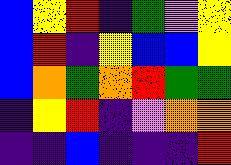[["blue", "yellow", "red", "indigo", "green", "violet", "yellow"], ["blue", "red", "indigo", "yellow", "blue", "blue", "yellow"], ["blue", "orange", "green", "orange", "red", "green", "green"], ["indigo", "yellow", "red", "indigo", "violet", "orange", "orange"], ["indigo", "indigo", "blue", "indigo", "indigo", "indigo", "red"]]